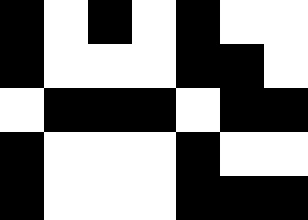[["black", "white", "black", "white", "black", "white", "white"], ["black", "white", "white", "white", "black", "black", "white"], ["white", "black", "black", "black", "white", "black", "black"], ["black", "white", "white", "white", "black", "white", "white"], ["black", "white", "white", "white", "black", "black", "black"]]